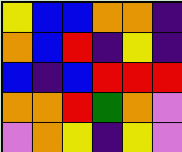[["yellow", "blue", "blue", "orange", "orange", "indigo"], ["orange", "blue", "red", "indigo", "yellow", "indigo"], ["blue", "indigo", "blue", "red", "red", "red"], ["orange", "orange", "red", "green", "orange", "violet"], ["violet", "orange", "yellow", "indigo", "yellow", "violet"]]